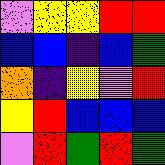[["violet", "yellow", "yellow", "red", "red"], ["blue", "blue", "indigo", "blue", "green"], ["orange", "indigo", "yellow", "violet", "red"], ["yellow", "red", "blue", "blue", "blue"], ["violet", "red", "green", "red", "green"]]